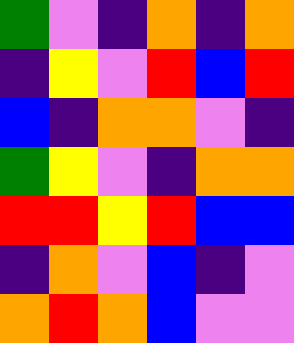[["green", "violet", "indigo", "orange", "indigo", "orange"], ["indigo", "yellow", "violet", "red", "blue", "red"], ["blue", "indigo", "orange", "orange", "violet", "indigo"], ["green", "yellow", "violet", "indigo", "orange", "orange"], ["red", "red", "yellow", "red", "blue", "blue"], ["indigo", "orange", "violet", "blue", "indigo", "violet"], ["orange", "red", "orange", "blue", "violet", "violet"]]